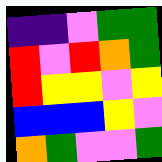[["indigo", "indigo", "violet", "green", "green"], ["red", "violet", "red", "orange", "green"], ["red", "yellow", "yellow", "violet", "yellow"], ["blue", "blue", "blue", "yellow", "violet"], ["orange", "green", "violet", "violet", "green"]]